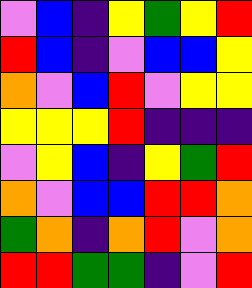[["violet", "blue", "indigo", "yellow", "green", "yellow", "red"], ["red", "blue", "indigo", "violet", "blue", "blue", "yellow"], ["orange", "violet", "blue", "red", "violet", "yellow", "yellow"], ["yellow", "yellow", "yellow", "red", "indigo", "indigo", "indigo"], ["violet", "yellow", "blue", "indigo", "yellow", "green", "red"], ["orange", "violet", "blue", "blue", "red", "red", "orange"], ["green", "orange", "indigo", "orange", "red", "violet", "orange"], ["red", "red", "green", "green", "indigo", "violet", "red"]]